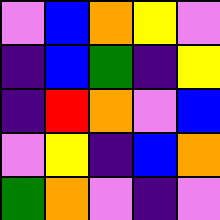[["violet", "blue", "orange", "yellow", "violet"], ["indigo", "blue", "green", "indigo", "yellow"], ["indigo", "red", "orange", "violet", "blue"], ["violet", "yellow", "indigo", "blue", "orange"], ["green", "orange", "violet", "indigo", "violet"]]